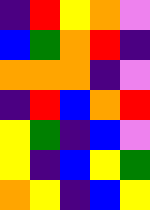[["indigo", "red", "yellow", "orange", "violet"], ["blue", "green", "orange", "red", "indigo"], ["orange", "orange", "orange", "indigo", "violet"], ["indigo", "red", "blue", "orange", "red"], ["yellow", "green", "indigo", "blue", "violet"], ["yellow", "indigo", "blue", "yellow", "green"], ["orange", "yellow", "indigo", "blue", "yellow"]]